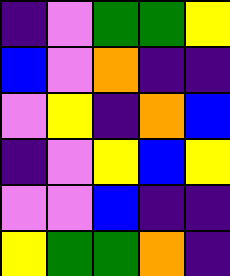[["indigo", "violet", "green", "green", "yellow"], ["blue", "violet", "orange", "indigo", "indigo"], ["violet", "yellow", "indigo", "orange", "blue"], ["indigo", "violet", "yellow", "blue", "yellow"], ["violet", "violet", "blue", "indigo", "indigo"], ["yellow", "green", "green", "orange", "indigo"]]